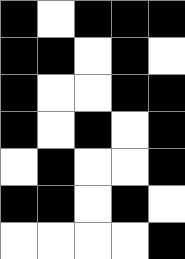[["black", "white", "black", "black", "black"], ["black", "black", "white", "black", "white"], ["black", "white", "white", "black", "black"], ["black", "white", "black", "white", "black"], ["white", "black", "white", "white", "black"], ["black", "black", "white", "black", "white"], ["white", "white", "white", "white", "black"]]